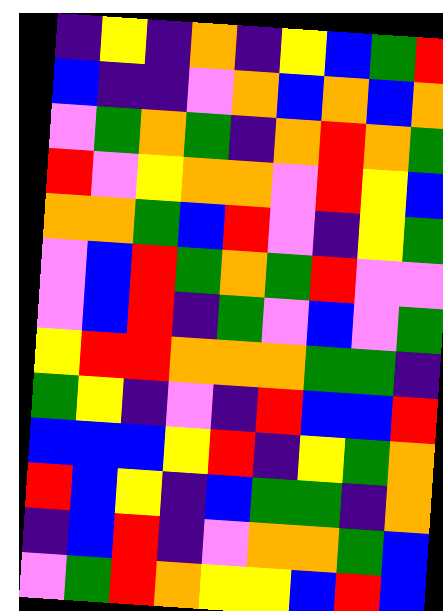[["indigo", "yellow", "indigo", "orange", "indigo", "yellow", "blue", "green", "red"], ["blue", "indigo", "indigo", "violet", "orange", "blue", "orange", "blue", "orange"], ["violet", "green", "orange", "green", "indigo", "orange", "red", "orange", "green"], ["red", "violet", "yellow", "orange", "orange", "violet", "red", "yellow", "blue"], ["orange", "orange", "green", "blue", "red", "violet", "indigo", "yellow", "green"], ["violet", "blue", "red", "green", "orange", "green", "red", "violet", "violet"], ["violet", "blue", "red", "indigo", "green", "violet", "blue", "violet", "green"], ["yellow", "red", "red", "orange", "orange", "orange", "green", "green", "indigo"], ["green", "yellow", "indigo", "violet", "indigo", "red", "blue", "blue", "red"], ["blue", "blue", "blue", "yellow", "red", "indigo", "yellow", "green", "orange"], ["red", "blue", "yellow", "indigo", "blue", "green", "green", "indigo", "orange"], ["indigo", "blue", "red", "indigo", "violet", "orange", "orange", "green", "blue"], ["violet", "green", "red", "orange", "yellow", "yellow", "blue", "red", "blue"]]